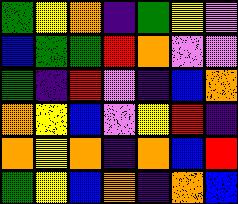[["green", "yellow", "orange", "indigo", "green", "yellow", "violet"], ["blue", "green", "green", "red", "orange", "violet", "violet"], ["green", "indigo", "red", "violet", "indigo", "blue", "orange"], ["orange", "yellow", "blue", "violet", "yellow", "red", "indigo"], ["orange", "yellow", "orange", "indigo", "orange", "blue", "red"], ["green", "yellow", "blue", "orange", "indigo", "orange", "blue"]]